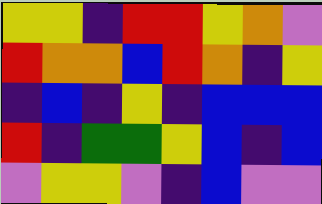[["yellow", "yellow", "indigo", "red", "red", "yellow", "orange", "violet"], ["red", "orange", "orange", "blue", "red", "orange", "indigo", "yellow"], ["indigo", "blue", "indigo", "yellow", "indigo", "blue", "blue", "blue"], ["red", "indigo", "green", "green", "yellow", "blue", "indigo", "blue"], ["violet", "yellow", "yellow", "violet", "indigo", "blue", "violet", "violet"]]